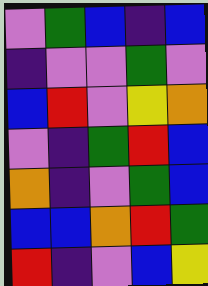[["violet", "green", "blue", "indigo", "blue"], ["indigo", "violet", "violet", "green", "violet"], ["blue", "red", "violet", "yellow", "orange"], ["violet", "indigo", "green", "red", "blue"], ["orange", "indigo", "violet", "green", "blue"], ["blue", "blue", "orange", "red", "green"], ["red", "indigo", "violet", "blue", "yellow"]]